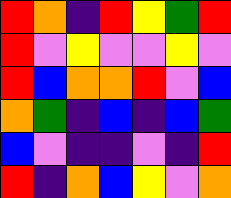[["red", "orange", "indigo", "red", "yellow", "green", "red"], ["red", "violet", "yellow", "violet", "violet", "yellow", "violet"], ["red", "blue", "orange", "orange", "red", "violet", "blue"], ["orange", "green", "indigo", "blue", "indigo", "blue", "green"], ["blue", "violet", "indigo", "indigo", "violet", "indigo", "red"], ["red", "indigo", "orange", "blue", "yellow", "violet", "orange"]]